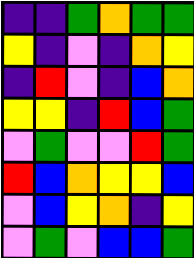[["indigo", "indigo", "green", "orange", "green", "green"], ["yellow", "indigo", "violet", "indigo", "orange", "yellow"], ["indigo", "red", "violet", "indigo", "blue", "orange"], ["yellow", "yellow", "indigo", "red", "blue", "green"], ["violet", "green", "violet", "violet", "red", "green"], ["red", "blue", "orange", "yellow", "yellow", "blue"], ["violet", "blue", "yellow", "orange", "indigo", "yellow"], ["violet", "green", "violet", "blue", "blue", "green"]]